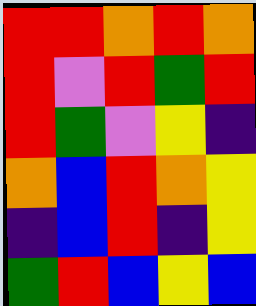[["red", "red", "orange", "red", "orange"], ["red", "violet", "red", "green", "red"], ["red", "green", "violet", "yellow", "indigo"], ["orange", "blue", "red", "orange", "yellow"], ["indigo", "blue", "red", "indigo", "yellow"], ["green", "red", "blue", "yellow", "blue"]]